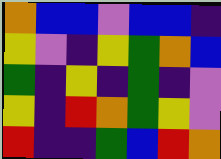[["orange", "blue", "blue", "violet", "blue", "blue", "indigo"], ["yellow", "violet", "indigo", "yellow", "green", "orange", "blue"], ["green", "indigo", "yellow", "indigo", "green", "indigo", "violet"], ["yellow", "indigo", "red", "orange", "green", "yellow", "violet"], ["red", "indigo", "indigo", "green", "blue", "red", "orange"]]